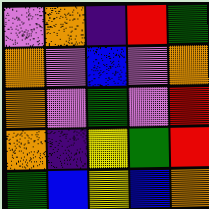[["violet", "orange", "indigo", "red", "green"], ["orange", "violet", "blue", "violet", "orange"], ["orange", "violet", "green", "violet", "red"], ["orange", "indigo", "yellow", "green", "red"], ["green", "blue", "yellow", "blue", "orange"]]